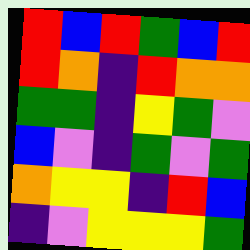[["red", "blue", "red", "green", "blue", "red"], ["red", "orange", "indigo", "red", "orange", "orange"], ["green", "green", "indigo", "yellow", "green", "violet"], ["blue", "violet", "indigo", "green", "violet", "green"], ["orange", "yellow", "yellow", "indigo", "red", "blue"], ["indigo", "violet", "yellow", "yellow", "yellow", "green"]]